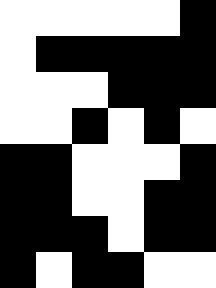[["white", "white", "white", "white", "white", "black"], ["white", "black", "black", "black", "black", "black"], ["white", "white", "white", "black", "black", "black"], ["white", "white", "black", "white", "black", "white"], ["black", "black", "white", "white", "white", "black"], ["black", "black", "white", "white", "black", "black"], ["black", "black", "black", "white", "black", "black"], ["black", "white", "black", "black", "white", "white"]]